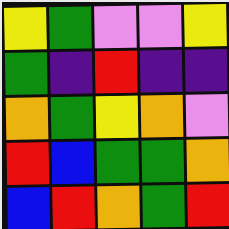[["yellow", "green", "violet", "violet", "yellow"], ["green", "indigo", "red", "indigo", "indigo"], ["orange", "green", "yellow", "orange", "violet"], ["red", "blue", "green", "green", "orange"], ["blue", "red", "orange", "green", "red"]]